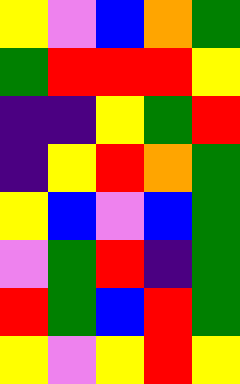[["yellow", "violet", "blue", "orange", "green"], ["green", "red", "red", "red", "yellow"], ["indigo", "indigo", "yellow", "green", "red"], ["indigo", "yellow", "red", "orange", "green"], ["yellow", "blue", "violet", "blue", "green"], ["violet", "green", "red", "indigo", "green"], ["red", "green", "blue", "red", "green"], ["yellow", "violet", "yellow", "red", "yellow"]]